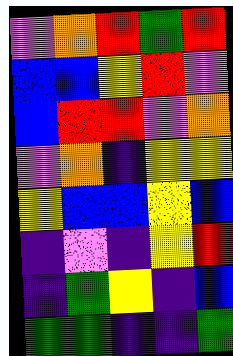[["violet", "orange", "red", "green", "red"], ["blue", "blue", "yellow", "red", "violet"], ["blue", "red", "red", "violet", "orange"], ["violet", "orange", "indigo", "yellow", "yellow"], ["yellow", "blue", "blue", "yellow", "blue"], ["indigo", "violet", "indigo", "yellow", "red"], ["indigo", "green", "yellow", "indigo", "blue"], ["green", "green", "indigo", "indigo", "green"]]